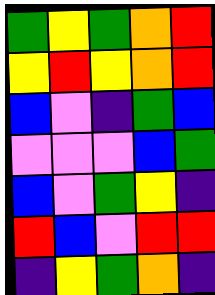[["green", "yellow", "green", "orange", "red"], ["yellow", "red", "yellow", "orange", "red"], ["blue", "violet", "indigo", "green", "blue"], ["violet", "violet", "violet", "blue", "green"], ["blue", "violet", "green", "yellow", "indigo"], ["red", "blue", "violet", "red", "red"], ["indigo", "yellow", "green", "orange", "indigo"]]